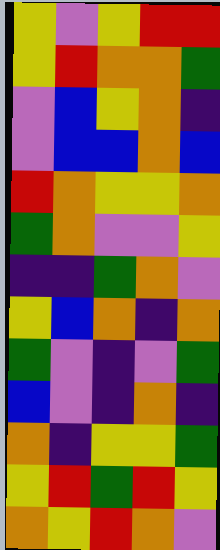[["yellow", "violet", "yellow", "red", "red"], ["yellow", "red", "orange", "orange", "green"], ["violet", "blue", "yellow", "orange", "indigo"], ["violet", "blue", "blue", "orange", "blue"], ["red", "orange", "yellow", "yellow", "orange"], ["green", "orange", "violet", "violet", "yellow"], ["indigo", "indigo", "green", "orange", "violet"], ["yellow", "blue", "orange", "indigo", "orange"], ["green", "violet", "indigo", "violet", "green"], ["blue", "violet", "indigo", "orange", "indigo"], ["orange", "indigo", "yellow", "yellow", "green"], ["yellow", "red", "green", "red", "yellow"], ["orange", "yellow", "red", "orange", "violet"]]